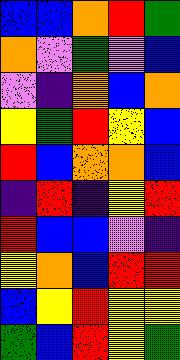[["blue", "blue", "orange", "red", "green"], ["orange", "violet", "green", "violet", "blue"], ["violet", "indigo", "orange", "blue", "orange"], ["yellow", "green", "red", "yellow", "blue"], ["red", "blue", "orange", "orange", "blue"], ["indigo", "red", "indigo", "yellow", "red"], ["red", "blue", "blue", "violet", "indigo"], ["yellow", "orange", "blue", "red", "red"], ["blue", "yellow", "red", "yellow", "yellow"], ["green", "blue", "red", "yellow", "green"]]